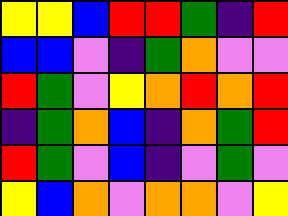[["yellow", "yellow", "blue", "red", "red", "green", "indigo", "red"], ["blue", "blue", "violet", "indigo", "green", "orange", "violet", "violet"], ["red", "green", "violet", "yellow", "orange", "red", "orange", "red"], ["indigo", "green", "orange", "blue", "indigo", "orange", "green", "red"], ["red", "green", "violet", "blue", "indigo", "violet", "green", "violet"], ["yellow", "blue", "orange", "violet", "orange", "orange", "violet", "yellow"]]